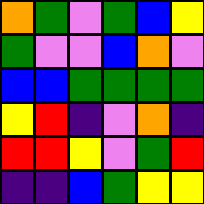[["orange", "green", "violet", "green", "blue", "yellow"], ["green", "violet", "violet", "blue", "orange", "violet"], ["blue", "blue", "green", "green", "green", "green"], ["yellow", "red", "indigo", "violet", "orange", "indigo"], ["red", "red", "yellow", "violet", "green", "red"], ["indigo", "indigo", "blue", "green", "yellow", "yellow"]]